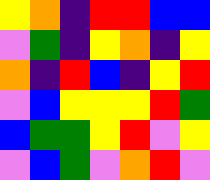[["yellow", "orange", "indigo", "red", "red", "blue", "blue"], ["violet", "green", "indigo", "yellow", "orange", "indigo", "yellow"], ["orange", "indigo", "red", "blue", "indigo", "yellow", "red"], ["violet", "blue", "yellow", "yellow", "yellow", "red", "green"], ["blue", "green", "green", "yellow", "red", "violet", "yellow"], ["violet", "blue", "green", "violet", "orange", "red", "violet"]]